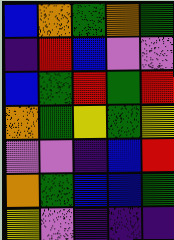[["blue", "orange", "green", "orange", "green"], ["indigo", "red", "blue", "violet", "violet"], ["blue", "green", "red", "green", "red"], ["orange", "green", "yellow", "green", "yellow"], ["violet", "violet", "indigo", "blue", "red"], ["orange", "green", "blue", "blue", "green"], ["yellow", "violet", "indigo", "indigo", "indigo"]]